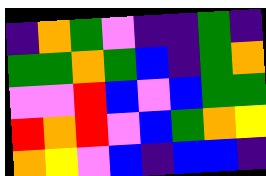[["indigo", "orange", "green", "violet", "indigo", "indigo", "green", "indigo"], ["green", "green", "orange", "green", "blue", "indigo", "green", "orange"], ["violet", "violet", "red", "blue", "violet", "blue", "green", "green"], ["red", "orange", "red", "violet", "blue", "green", "orange", "yellow"], ["orange", "yellow", "violet", "blue", "indigo", "blue", "blue", "indigo"]]